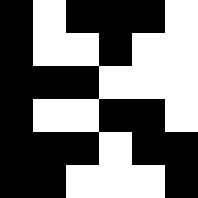[["black", "white", "black", "black", "black", "white"], ["black", "white", "white", "black", "white", "white"], ["black", "black", "black", "white", "white", "white"], ["black", "white", "white", "black", "black", "white"], ["black", "black", "black", "white", "black", "black"], ["black", "black", "white", "white", "white", "black"]]